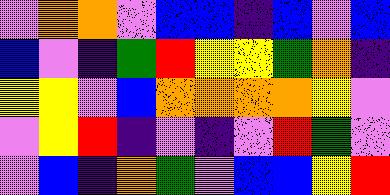[["violet", "orange", "orange", "violet", "blue", "blue", "indigo", "blue", "violet", "blue"], ["blue", "violet", "indigo", "green", "red", "yellow", "yellow", "green", "orange", "indigo"], ["yellow", "yellow", "violet", "blue", "orange", "orange", "orange", "orange", "yellow", "violet"], ["violet", "yellow", "red", "indigo", "violet", "indigo", "violet", "red", "green", "violet"], ["violet", "blue", "indigo", "orange", "green", "violet", "blue", "blue", "yellow", "red"]]